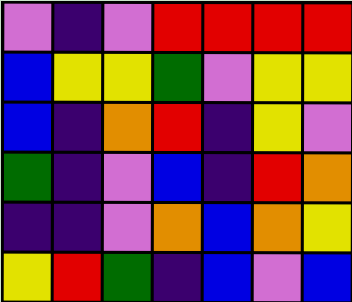[["violet", "indigo", "violet", "red", "red", "red", "red"], ["blue", "yellow", "yellow", "green", "violet", "yellow", "yellow"], ["blue", "indigo", "orange", "red", "indigo", "yellow", "violet"], ["green", "indigo", "violet", "blue", "indigo", "red", "orange"], ["indigo", "indigo", "violet", "orange", "blue", "orange", "yellow"], ["yellow", "red", "green", "indigo", "blue", "violet", "blue"]]